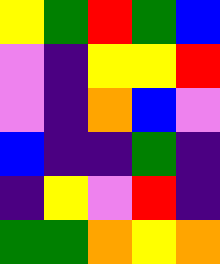[["yellow", "green", "red", "green", "blue"], ["violet", "indigo", "yellow", "yellow", "red"], ["violet", "indigo", "orange", "blue", "violet"], ["blue", "indigo", "indigo", "green", "indigo"], ["indigo", "yellow", "violet", "red", "indigo"], ["green", "green", "orange", "yellow", "orange"]]